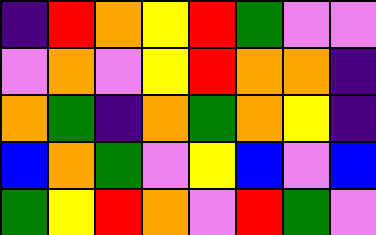[["indigo", "red", "orange", "yellow", "red", "green", "violet", "violet"], ["violet", "orange", "violet", "yellow", "red", "orange", "orange", "indigo"], ["orange", "green", "indigo", "orange", "green", "orange", "yellow", "indigo"], ["blue", "orange", "green", "violet", "yellow", "blue", "violet", "blue"], ["green", "yellow", "red", "orange", "violet", "red", "green", "violet"]]